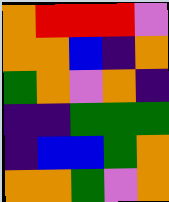[["orange", "red", "red", "red", "violet"], ["orange", "orange", "blue", "indigo", "orange"], ["green", "orange", "violet", "orange", "indigo"], ["indigo", "indigo", "green", "green", "green"], ["indigo", "blue", "blue", "green", "orange"], ["orange", "orange", "green", "violet", "orange"]]